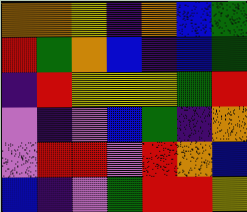[["orange", "orange", "yellow", "indigo", "orange", "blue", "green"], ["red", "green", "orange", "blue", "indigo", "blue", "green"], ["indigo", "red", "yellow", "yellow", "yellow", "green", "red"], ["violet", "indigo", "violet", "blue", "green", "indigo", "orange"], ["violet", "red", "red", "violet", "red", "orange", "blue"], ["blue", "indigo", "violet", "green", "red", "red", "yellow"]]